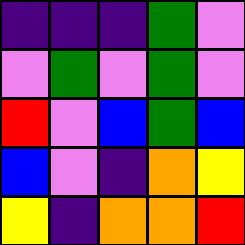[["indigo", "indigo", "indigo", "green", "violet"], ["violet", "green", "violet", "green", "violet"], ["red", "violet", "blue", "green", "blue"], ["blue", "violet", "indigo", "orange", "yellow"], ["yellow", "indigo", "orange", "orange", "red"]]